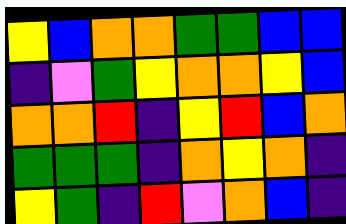[["yellow", "blue", "orange", "orange", "green", "green", "blue", "blue"], ["indigo", "violet", "green", "yellow", "orange", "orange", "yellow", "blue"], ["orange", "orange", "red", "indigo", "yellow", "red", "blue", "orange"], ["green", "green", "green", "indigo", "orange", "yellow", "orange", "indigo"], ["yellow", "green", "indigo", "red", "violet", "orange", "blue", "indigo"]]